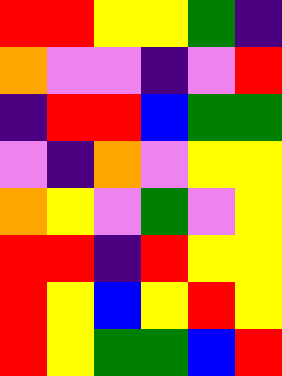[["red", "red", "yellow", "yellow", "green", "indigo"], ["orange", "violet", "violet", "indigo", "violet", "red"], ["indigo", "red", "red", "blue", "green", "green"], ["violet", "indigo", "orange", "violet", "yellow", "yellow"], ["orange", "yellow", "violet", "green", "violet", "yellow"], ["red", "red", "indigo", "red", "yellow", "yellow"], ["red", "yellow", "blue", "yellow", "red", "yellow"], ["red", "yellow", "green", "green", "blue", "red"]]